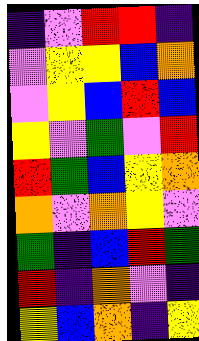[["indigo", "violet", "red", "red", "indigo"], ["violet", "yellow", "yellow", "blue", "orange"], ["violet", "yellow", "blue", "red", "blue"], ["yellow", "violet", "green", "violet", "red"], ["red", "green", "blue", "yellow", "orange"], ["orange", "violet", "orange", "yellow", "violet"], ["green", "indigo", "blue", "red", "green"], ["red", "indigo", "orange", "violet", "indigo"], ["yellow", "blue", "orange", "indigo", "yellow"]]